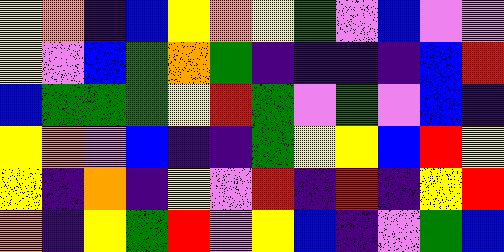[["yellow", "orange", "indigo", "blue", "yellow", "orange", "yellow", "green", "violet", "blue", "violet", "violet"], ["yellow", "violet", "blue", "green", "orange", "green", "indigo", "indigo", "indigo", "indigo", "blue", "red"], ["blue", "green", "green", "green", "yellow", "red", "green", "violet", "green", "violet", "blue", "indigo"], ["yellow", "orange", "violet", "blue", "indigo", "indigo", "green", "yellow", "yellow", "blue", "red", "yellow"], ["yellow", "indigo", "orange", "indigo", "yellow", "violet", "red", "indigo", "red", "indigo", "yellow", "red"], ["orange", "indigo", "yellow", "green", "red", "violet", "yellow", "blue", "indigo", "violet", "green", "blue"]]